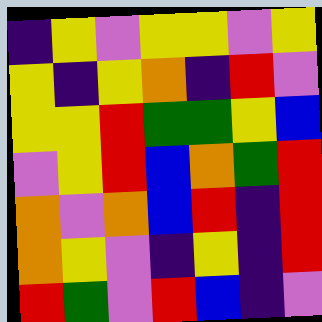[["indigo", "yellow", "violet", "yellow", "yellow", "violet", "yellow"], ["yellow", "indigo", "yellow", "orange", "indigo", "red", "violet"], ["yellow", "yellow", "red", "green", "green", "yellow", "blue"], ["violet", "yellow", "red", "blue", "orange", "green", "red"], ["orange", "violet", "orange", "blue", "red", "indigo", "red"], ["orange", "yellow", "violet", "indigo", "yellow", "indigo", "red"], ["red", "green", "violet", "red", "blue", "indigo", "violet"]]